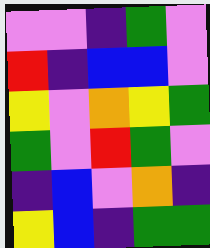[["violet", "violet", "indigo", "green", "violet"], ["red", "indigo", "blue", "blue", "violet"], ["yellow", "violet", "orange", "yellow", "green"], ["green", "violet", "red", "green", "violet"], ["indigo", "blue", "violet", "orange", "indigo"], ["yellow", "blue", "indigo", "green", "green"]]